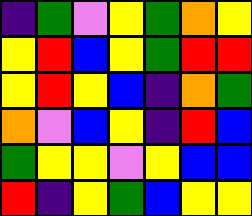[["indigo", "green", "violet", "yellow", "green", "orange", "yellow"], ["yellow", "red", "blue", "yellow", "green", "red", "red"], ["yellow", "red", "yellow", "blue", "indigo", "orange", "green"], ["orange", "violet", "blue", "yellow", "indigo", "red", "blue"], ["green", "yellow", "yellow", "violet", "yellow", "blue", "blue"], ["red", "indigo", "yellow", "green", "blue", "yellow", "yellow"]]